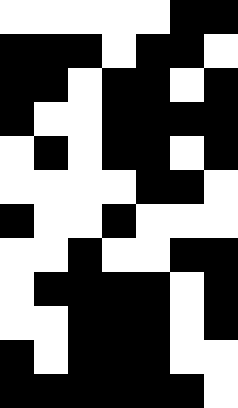[["white", "white", "white", "white", "white", "black", "black"], ["black", "black", "black", "white", "black", "black", "white"], ["black", "black", "white", "black", "black", "white", "black"], ["black", "white", "white", "black", "black", "black", "black"], ["white", "black", "white", "black", "black", "white", "black"], ["white", "white", "white", "white", "black", "black", "white"], ["black", "white", "white", "black", "white", "white", "white"], ["white", "white", "black", "white", "white", "black", "black"], ["white", "black", "black", "black", "black", "white", "black"], ["white", "white", "black", "black", "black", "white", "black"], ["black", "white", "black", "black", "black", "white", "white"], ["black", "black", "black", "black", "black", "black", "white"]]